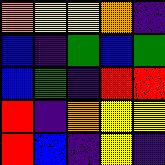[["orange", "yellow", "yellow", "orange", "indigo"], ["blue", "indigo", "green", "blue", "green"], ["blue", "green", "indigo", "red", "red"], ["red", "indigo", "orange", "yellow", "yellow"], ["red", "blue", "indigo", "yellow", "indigo"]]